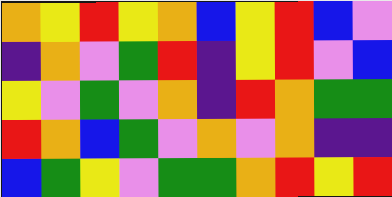[["orange", "yellow", "red", "yellow", "orange", "blue", "yellow", "red", "blue", "violet"], ["indigo", "orange", "violet", "green", "red", "indigo", "yellow", "red", "violet", "blue"], ["yellow", "violet", "green", "violet", "orange", "indigo", "red", "orange", "green", "green"], ["red", "orange", "blue", "green", "violet", "orange", "violet", "orange", "indigo", "indigo"], ["blue", "green", "yellow", "violet", "green", "green", "orange", "red", "yellow", "red"]]